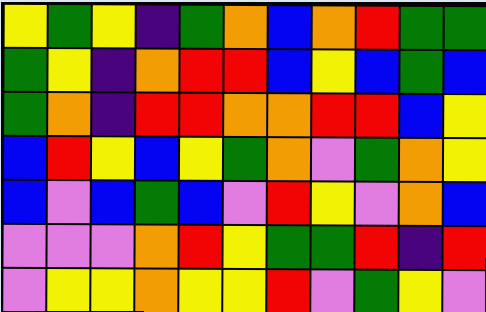[["yellow", "green", "yellow", "indigo", "green", "orange", "blue", "orange", "red", "green", "green"], ["green", "yellow", "indigo", "orange", "red", "red", "blue", "yellow", "blue", "green", "blue"], ["green", "orange", "indigo", "red", "red", "orange", "orange", "red", "red", "blue", "yellow"], ["blue", "red", "yellow", "blue", "yellow", "green", "orange", "violet", "green", "orange", "yellow"], ["blue", "violet", "blue", "green", "blue", "violet", "red", "yellow", "violet", "orange", "blue"], ["violet", "violet", "violet", "orange", "red", "yellow", "green", "green", "red", "indigo", "red"], ["violet", "yellow", "yellow", "orange", "yellow", "yellow", "red", "violet", "green", "yellow", "violet"]]